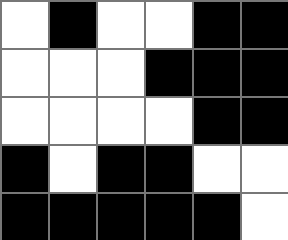[["white", "black", "white", "white", "black", "black"], ["white", "white", "white", "black", "black", "black"], ["white", "white", "white", "white", "black", "black"], ["black", "white", "black", "black", "white", "white"], ["black", "black", "black", "black", "black", "white"]]